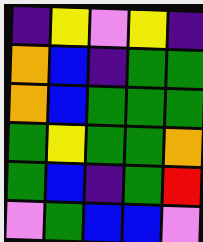[["indigo", "yellow", "violet", "yellow", "indigo"], ["orange", "blue", "indigo", "green", "green"], ["orange", "blue", "green", "green", "green"], ["green", "yellow", "green", "green", "orange"], ["green", "blue", "indigo", "green", "red"], ["violet", "green", "blue", "blue", "violet"]]